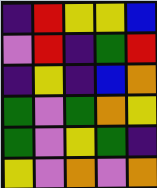[["indigo", "red", "yellow", "yellow", "blue"], ["violet", "red", "indigo", "green", "red"], ["indigo", "yellow", "indigo", "blue", "orange"], ["green", "violet", "green", "orange", "yellow"], ["green", "violet", "yellow", "green", "indigo"], ["yellow", "violet", "orange", "violet", "orange"]]